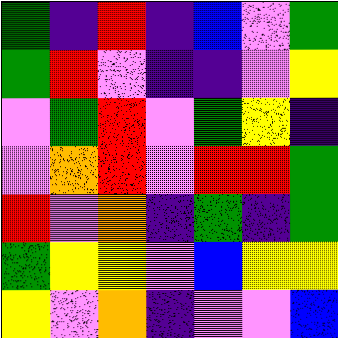[["green", "indigo", "red", "indigo", "blue", "violet", "green"], ["green", "red", "violet", "indigo", "indigo", "violet", "yellow"], ["violet", "green", "red", "violet", "green", "yellow", "indigo"], ["violet", "orange", "red", "violet", "red", "red", "green"], ["red", "violet", "orange", "indigo", "green", "indigo", "green"], ["green", "yellow", "yellow", "violet", "blue", "yellow", "yellow"], ["yellow", "violet", "orange", "indigo", "violet", "violet", "blue"]]